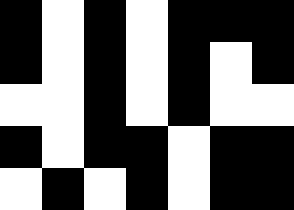[["black", "white", "black", "white", "black", "black", "black"], ["black", "white", "black", "white", "black", "white", "black"], ["white", "white", "black", "white", "black", "white", "white"], ["black", "white", "black", "black", "white", "black", "black"], ["white", "black", "white", "black", "white", "black", "black"]]